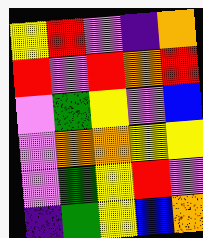[["yellow", "red", "violet", "indigo", "orange"], ["red", "violet", "red", "orange", "red"], ["violet", "green", "yellow", "violet", "blue"], ["violet", "orange", "orange", "yellow", "yellow"], ["violet", "green", "yellow", "red", "violet"], ["indigo", "green", "yellow", "blue", "orange"]]